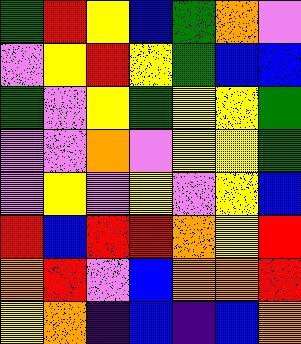[["green", "red", "yellow", "blue", "green", "orange", "violet"], ["violet", "yellow", "red", "yellow", "green", "blue", "blue"], ["green", "violet", "yellow", "green", "yellow", "yellow", "green"], ["violet", "violet", "orange", "violet", "yellow", "yellow", "green"], ["violet", "yellow", "violet", "yellow", "violet", "yellow", "blue"], ["red", "blue", "red", "red", "orange", "yellow", "red"], ["orange", "red", "violet", "blue", "orange", "orange", "red"], ["yellow", "orange", "indigo", "blue", "indigo", "blue", "orange"]]